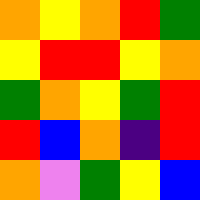[["orange", "yellow", "orange", "red", "green"], ["yellow", "red", "red", "yellow", "orange"], ["green", "orange", "yellow", "green", "red"], ["red", "blue", "orange", "indigo", "red"], ["orange", "violet", "green", "yellow", "blue"]]